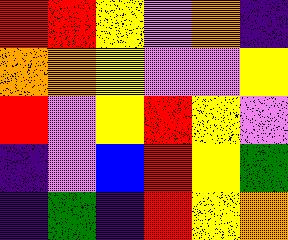[["red", "red", "yellow", "violet", "orange", "indigo"], ["orange", "orange", "yellow", "violet", "violet", "yellow"], ["red", "violet", "yellow", "red", "yellow", "violet"], ["indigo", "violet", "blue", "red", "yellow", "green"], ["indigo", "green", "indigo", "red", "yellow", "orange"]]